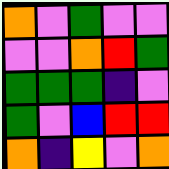[["orange", "violet", "green", "violet", "violet"], ["violet", "violet", "orange", "red", "green"], ["green", "green", "green", "indigo", "violet"], ["green", "violet", "blue", "red", "red"], ["orange", "indigo", "yellow", "violet", "orange"]]